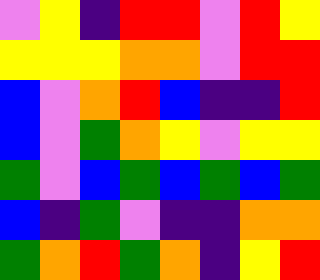[["violet", "yellow", "indigo", "red", "red", "violet", "red", "yellow"], ["yellow", "yellow", "yellow", "orange", "orange", "violet", "red", "red"], ["blue", "violet", "orange", "red", "blue", "indigo", "indigo", "red"], ["blue", "violet", "green", "orange", "yellow", "violet", "yellow", "yellow"], ["green", "violet", "blue", "green", "blue", "green", "blue", "green"], ["blue", "indigo", "green", "violet", "indigo", "indigo", "orange", "orange"], ["green", "orange", "red", "green", "orange", "indigo", "yellow", "red"]]